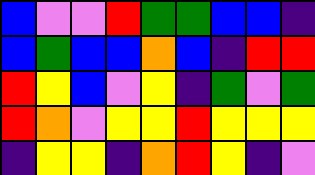[["blue", "violet", "violet", "red", "green", "green", "blue", "blue", "indigo"], ["blue", "green", "blue", "blue", "orange", "blue", "indigo", "red", "red"], ["red", "yellow", "blue", "violet", "yellow", "indigo", "green", "violet", "green"], ["red", "orange", "violet", "yellow", "yellow", "red", "yellow", "yellow", "yellow"], ["indigo", "yellow", "yellow", "indigo", "orange", "red", "yellow", "indigo", "violet"]]